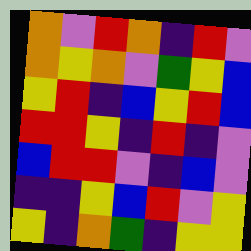[["orange", "violet", "red", "orange", "indigo", "red", "violet"], ["orange", "yellow", "orange", "violet", "green", "yellow", "blue"], ["yellow", "red", "indigo", "blue", "yellow", "red", "blue"], ["red", "red", "yellow", "indigo", "red", "indigo", "violet"], ["blue", "red", "red", "violet", "indigo", "blue", "violet"], ["indigo", "indigo", "yellow", "blue", "red", "violet", "yellow"], ["yellow", "indigo", "orange", "green", "indigo", "yellow", "yellow"]]